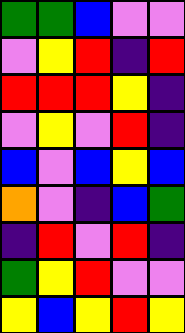[["green", "green", "blue", "violet", "violet"], ["violet", "yellow", "red", "indigo", "red"], ["red", "red", "red", "yellow", "indigo"], ["violet", "yellow", "violet", "red", "indigo"], ["blue", "violet", "blue", "yellow", "blue"], ["orange", "violet", "indigo", "blue", "green"], ["indigo", "red", "violet", "red", "indigo"], ["green", "yellow", "red", "violet", "violet"], ["yellow", "blue", "yellow", "red", "yellow"]]